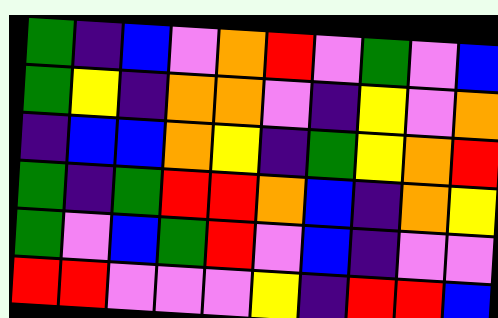[["green", "indigo", "blue", "violet", "orange", "red", "violet", "green", "violet", "blue"], ["green", "yellow", "indigo", "orange", "orange", "violet", "indigo", "yellow", "violet", "orange"], ["indigo", "blue", "blue", "orange", "yellow", "indigo", "green", "yellow", "orange", "red"], ["green", "indigo", "green", "red", "red", "orange", "blue", "indigo", "orange", "yellow"], ["green", "violet", "blue", "green", "red", "violet", "blue", "indigo", "violet", "violet"], ["red", "red", "violet", "violet", "violet", "yellow", "indigo", "red", "red", "blue"]]